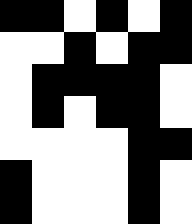[["black", "black", "white", "black", "white", "black"], ["white", "white", "black", "white", "black", "black"], ["white", "black", "black", "black", "black", "white"], ["white", "black", "white", "black", "black", "white"], ["white", "white", "white", "white", "black", "black"], ["black", "white", "white", "white", "black", "white"], ["black", "white", "white", "white", "black", "white"]]